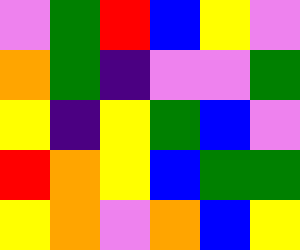[["violet", "green", "red", "blue", "yellow", "violet"], ["orange", "green", "indigo", "violet", "violet", "green"], ["yellow", "indigo", "yellow", "green", "blue", "violet"], ["red", "orange", "yellow", "blue", "green", "green"], ["yellow", "orange", "violet", "orange", "blue", "yellow"]]